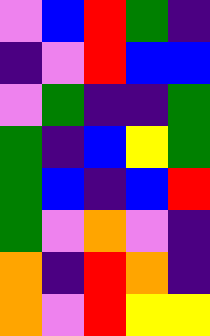[["violet", "blue", "red", "green", "indigo"], ["indigo", "violet", "red", "blue", "blue"], ["violet", "green", "indigo", "indigo", "green"], ["green", "indigo", "blue", "yellow", "green"], ["green", "blue", "indigo", "blue", "red"], ["green", "violet", "orange", "violet", "indigo"], ["orange", "indigo", "red", "orange", "indigo"], ["orange", "violet", "red", "yellow", "yellow"]]